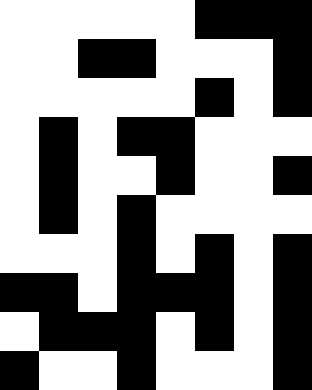[["white", "white", "white", "white", "white", "black", "black", "black"], ["white", "white", "black", "black", "white", "white", "white", "black"], ["white", "white", "white", "white", "white", "black", "white", "black"], ["white", "black", "white", "black", "black", "white", "white", "white"], ["white", "black", "white", "white", "black", "white", "white", "black"], ["white", "black", "white", "black", "white", "white", "white", "white"], ["white", "white", "white", "black", "white", "black", "white", "black"], ["black", "black", "white", "black", "black", "black", "white", "black"], ["white", "black", "black", "black", "white", "black", "white", "black"], ["black", "white", "white", "black", "white", "white", "white", "black"]]